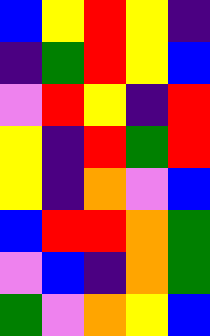[["blue", "yellow", "red", "yellow", "indigo"], ["indigo", "green", "red", "yellow", "blue"], ["violet", "red", "yellow", "indigo", "red"], ["yellow", "indigo", "red", "green", "red"], ["yellow", "indigo", "orange", "violet", "blue"], ["blue", "red", "red", "orange", "green"], ["violet", "blue", "indigo", "orange", "green"], ["green", "violet", "orange", "yellow", "blue"]]